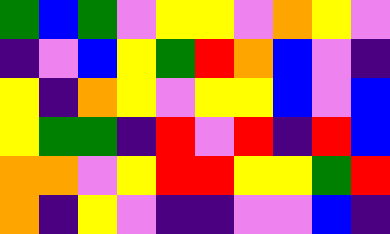[["green", "blue", "green", "violet", "yellow", "yellow", "violet", "orange", "yellow", "violet"], ["indigo", "violet", "blue", "yellow", "green", "red", "orange", "blue", "violet", "indigo"], ["yellow", "indigo", "orange", "yellow", "violet", "yellow", "yellow", "blue", "violet", "blue"], ["yellow", "green", "green", "indigo", "red", "violet", "red", "indigo", "red", "blue"], ["orange", "orange", "violet", "yellow", "red", "red", "yellow", "yellow", "green", "red"], ["orange", "indigo", "yellow", "violet", "indigo", "indigo", "violet", "violet", "blue", "indigo"]]